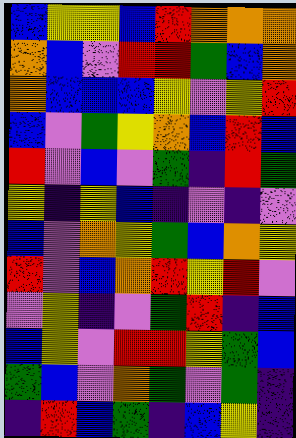[["blue", "yellow", "yellow", "blue", "red", "orange", "orange", "orange"], ["orange", "blue", "violet", "red", "red", "green", "blue", "orange"], ["orange", "blue", "blue", "blue", "yellow", "violet", "yellow", "red"], ["blue", "violet", "green", "yellow", "orange", "blue", "red", "blue"], ["red", "violet", "blue", "violet", "green", "indigo", "red", "green"], ["yellow", "indigo", "yellow", "blue", "indigo", "violet", "indigo", "violet"], ["blue", "violet", "orange", "yellow", "green", "blue", "orange", "yellow"], ["red", "violet", "blue", "orange", "red", "yellow", "red", "violet"], ["violet", "yellow", "indigo", "violet", "green", "red", "indigo", "blue"], ["blue", "yellow", "violet", "red", "red", "yellow", "green", "blue"], ["green", "blue", "violet", "orange", "green", "violet", "green", "indigo"], ["indigo", "red", "blue", "green", "indigo", "blue", "yellow", "indigo"]]